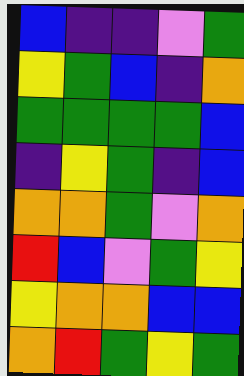[["blue", "indigo", "indigo", "violet", "green"], ["yellow", "green", "blue", "indigo", "orange"], ["green", "green", "green", "green", "blue"], ["indigo", "yellow", "green", "indigo", "blue"], ["orange", "orange", "green", "violet", "orange"], ["red", "blue", "violet", "green", "yellow"], ["yellow", "orange", "orange", "blue", "blue"], ["orange", "red", "green", "yellow", "green"]]